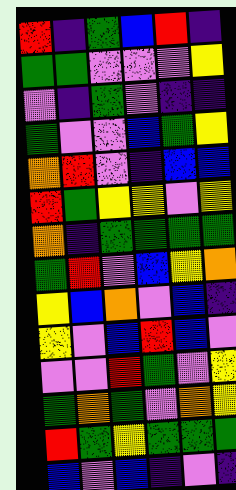[["red", "indigo", "green", "blue", "red", "indigo"], ["green", "green", "violet", "violet", "violet", "yellow"], ["violet", "indigo", "green", "violet", "indigo", "indigo"], ["green", "violet", "violet", "blue", "green", "yellow"], ["orange", "red", "violet", "indigo", "blue", "blue"], ["red", "green", "yellow", "yellow", "violet", "yellow"], ["orange", "indigo", "green", "green", "green", "green"], ["green", "red", "violet", "blue", "yellow", "orange"], ["yellow", "blue", "orange", "violet", "blue", "indigo"], ["yellow", "violet", "blue", "red", "blue", "violet"], ["violet", "violet", "red", "green", "violet", "yellow"], ["green", "orange", "green", "violet", "orange", "yellow"], ["red", "green", "yellow", "green", "green", "green"], ["blue", "violet", "blue", "indigo", "violet", "indigo"]]